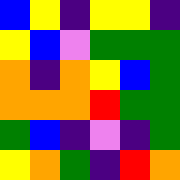[["blue", "yellow", "indigo", "yellow", "yellow", "indigo"], ["yellow", "blue", "violet", "green", "green", "green"], ["orange", "indigo", "orange", "yellow", "blue", "green"], ["orange", "orange", "orange", "red", "green", "green"], ["green", "blue", "indigo", "violet", "indigo", "green"], ["yellow", "orange", "green", "indigo", "red", "orange"]]